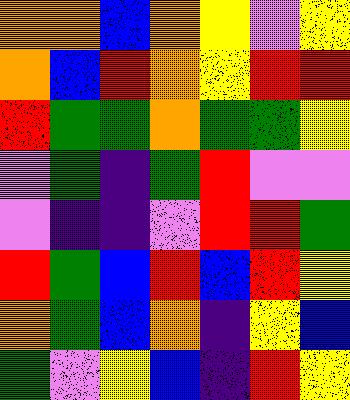[["orange", "orange", "blue", "orange", "yellow", "violet", "yellow"], ["orange", "blue", "red", "orange", "yellow", "red", "red"], ["red", "green", "green", "orange", "green", "green", "yellow"], ["violet", "green", "indigo", "green", "red", "violet", "violet"], ["violet", "indigo", "indigo", "violet", "red", "red", "green"], ["red", "green", "blue", "red", "blue", "red", "yellow"], ["orange", "green", "blue", "orange", "indigo", "yellow", "blue"], ["green", "violet", "yellow", "blue", "indigo", "red", "yellow"]]